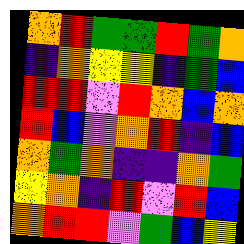[["orange", "red", "green", "green", "red", "green", "orange"], ["indigo", "orange", "yellow", "yellow", "indigo", "green", "blue"], ["red", "red", "violet", "red", "orange", "blue", "orange"], ["red", "blue", "violet", "orange", "red", "indigo", "blue"], ["orange", "green", "orange", "indigo", "indigo", "orange", "green"], ["yellow", "orange", "indigo", "red", "violet", "red", "blue"], ["orange", "red", "red", "violet", "green", "blue", "yellow"]]